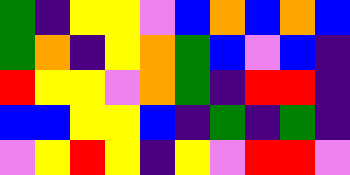[["green", "indigo", "yellow", "yellow", "violet", "blue", "orange", "blue", "orange", "blue"], ["green", "orange", "indigo", "yellow", "orange", "green", "blue", "violet", "blue", "indigo"], ["red", "yellow", "yellow", "violet", "orange", "green", "indigo", "red", "red", "indigo"], ["blue", "blue", "yellow", "yellow", "blue", "indigo", "green", "indigo", "green", "indigo"], ["violet", "yellow", "red", "yellow", "indigo", "yellow", "violet", "red", "red", "violet"]]